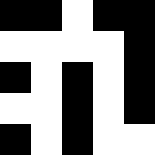[["black", "black", "white", "black", "black"], ["white", "white", "white", "white", "black"], ["black", "white", "black", "white", "black"], ["white", "white", "black", "white", "black"], ["black", "white", "black", "white", "white"]]